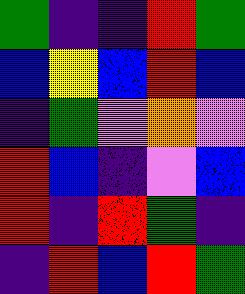[["green", "indigo", "indigo", "red", "green"], ["blue", "yellow", "blue", "red", "blue"], ["indigo", "green", "violet", "orange", "violet"], ["red", "blue", "indigo", "violet", "blue"], ["red", "indigo", "red", "green", "indigo"], ["indigo", "red", "blue", "red", "green"]]